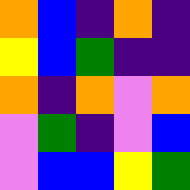[["orange", "blue", "indigo", "orange", "indigo"], ["yellow", "blue", "green", "indigo", "indigo"], ["orange", "indigo", "orange", "violet", "orange"], ["violet", "green", "indigo", "violet", "blue"], ["violet", "blue", "blue", "yellow", "green"]]